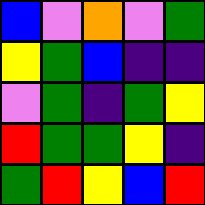[["blue", "violet", "orange", "violet", "green"], ["yellow", "green", "blue", "indigo", "indigo"], ["violet", "green", "indigo", "green", "yellow"], ["red", "green", "green", "yellow", "indigo"], ["green", "red", "yellow", "blue", "red"]]